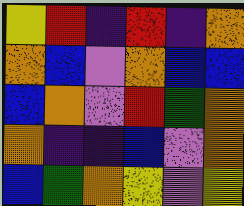[["yellow", "red", "indigo", "red", "indigo", "orange"], ["orange", "blue", "violet", "orange", "blue", "blue"], ["blue", "orange", "violet", "red", "green", "orange"], ["orange", "indigo", "indigo", "blue", "violet", "orange"], ["blue", "green", "orange", "yellow", "violet", "yellow"]]